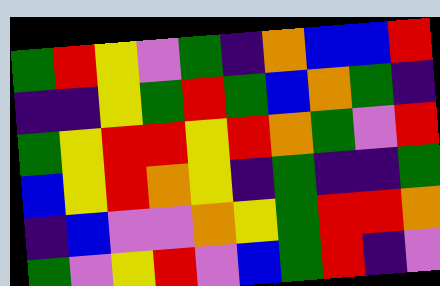[["green", "red", "yellow", "violet", "green", "indigo", "orange", "blue", "blue", "red"], ["indigo", "indigo", "yellow", "green", "red", "green", "blue", "orange", "green", "indigo"], ["green", "yellow", "red", "red", "yellow", "red", "orange", "green", "violet", "red"], ["blue", "yellow", "red", "orange", "yellow", "indigo", "green", "indigo", "indigo", "green"], ["indigo", "blue", "violet", "violet", "orange", "yellow", "green", "red", "red", "orange"], ["green", "violet", "yellow", "red", "violet", "blue", "green", "red", "indigo", "violet"]]